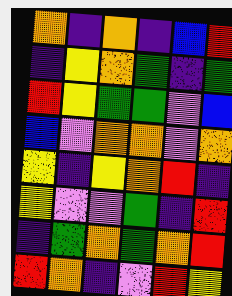[["orange", "indigo", "orange", "indigo", "blue", "red"], ["indigo", "yellow", "orange", "green", "indigo", "green"], ["red", "yellow", "green", "green", "violet", "blue"], ["blue", "violet", "orange", "orange", "violet", "orange"], ["yellow", "indigo", "yellow", "orange", "red", "indigo"], ["yellow", "violet", "violet", "green", "indigo", "red"], ["indigo", "green", "orange", "green", "orange", "red"], ["red", "orange", "indigo", "violet", "red", "yellow"]]